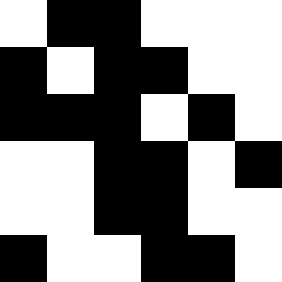[["white", "black", "black", "white", "white", "white"], ["black", "white", "black", "black", "white", "white"], ["black", "black", "black", "white", "black", "white"], ["white", "white", "black", "black", "white", "black"], ["white", "white", "black", "black", "white", "white"], ["black", "white", "white", "black", "black", "white"]]